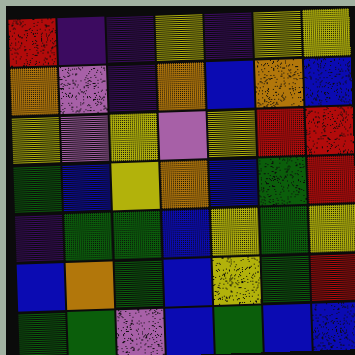[["red", "indigo", "indigo", "yellow", "indigo", "yellow", "yellow"], ["orange", "violet", "indigo", "orange", "blue", "orange", "blue"], ["yellow", "violet", "yellow", "violet", "yellow", "red", "red"], ["green", "blue", "yellow", "orange", "blue", "green", "red"], ["indigo", "green", "green", "blue", "yellow", "green", "yellow"], ["blue", "orange", "green", "blue", "yellow", "green", "red"], ["green", "green", "violet", "blue", "green", "blue", "blue"]]